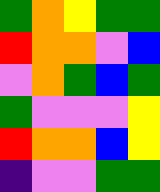[["green", "orange", "yellow", "green", "green"], ["red", "orange", "orange", "violet", "blue"], ["violet", "orange", "green", "blue", "green"], ["green", "violet", "violet", "violet", "yellow"], ["red", "orange", "orange", "blue", "yellow"], ["indigo", "violet", "violet", "green", "green"]]